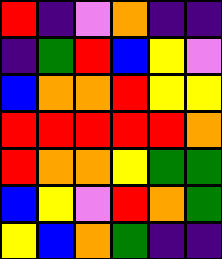[["red", "indigo", "violet", "orange", "indigo", "indigo"], ["indigo", "green", "red", "blue", "yellow", "violet"], ["blue", "orange", "orange", "red", "yellow", "yellow"], ["red", "red", "red", "red", "red", "orange"], ["red", "orange", "orange", "yellow", "green", "green"], ["blue", "yellow", "violet", "red", "orange", "green"], ["yellow", "blue", "orange", "green", "indigo", "indigo"]]